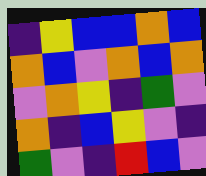[["indigo", "yellow", "blue", "blue", "orange", "blue"], ["orange", "blue", "violet", "orange", "blue", "orange"], ["violet", "orange", "yellow", "indigo", "green", "violet"], ["orange", "indigo", "blue", "yellow", "violet", "indigo"], ["green", "violet", "indigo", "red", "blue", "violet"]]